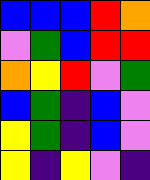[["blue", "blue", "blue", "red", "orange"], ["violet", "green", "blue", "red", "red"], ["orange", "yellow", "red", "violet", "green"], ["blue", "green", "indigo", "blue", "violet"], ["yellow", "green", "indigo", "blue", "violet"], ["yellow", "indigo", "yellow", "violet", "indigo"]]